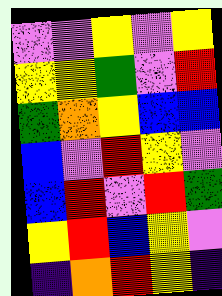[["violet", "violet", "yellow", "violet", "yellow"], ["yellow", "yellow", "green", "violet", "red"], ["green", "orange", "yellow", "blue", "blue"], ["blue", "violet", "red", "yellow", "violet"], ["blue", "red", "violet", "red", "green"], ["yellow", "red", "blue", "yellow", "violet"], ["indigo", "orange", "red", "yellow", "indigo"]]